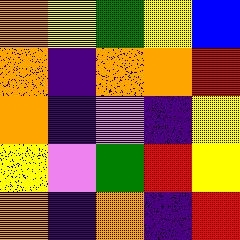[["orange", "yellow", "green", "yellow", "blue"], ["orange", "indigo", "orange", "orange", "red"], ["orange", "indigo", "violet", "indigo", "yellow"], ["yellow", "violet", "green", "red", "yellow"], ["orange", "indigo", "orange", "indigo", "red"]]